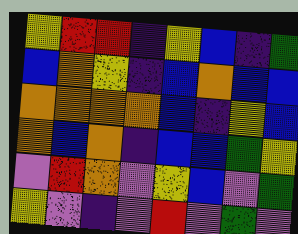[["yellow", "red", "red", "indigo", "yellow", "blue", "indigo", "green"], ["blue", "orange", "yellow", "indigo", "blue", "orange", "blue", "blue"], ["orange", "orange", "orange", "orange", "blue", "indigo", "yellow", "blue"], ["orange", "blue", "orange", "indigo", "blue", "blue", "green", "yellow"], ["violet", "red", "orange", "violet", "yellow", "blue", "violet", "green"], ["yellow", "violet", "indigo", "violet", "red", "violet", "green", "violet"]]